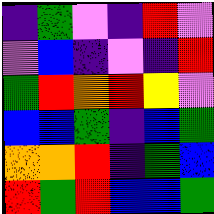[["indigo", "green", "violet", "indigo", "red", "violet"], ["violet", "blue", "indigo", "violet", "indigo", "red"], ["green", "red", "orange", "red", "yellow", "violet"], ["blue", "blue", "green", "indigo", "blue", "green"], ["orange", "orange", "red", "indigo", "green", "blue"], ["red", "green", "red", "blue", "blue", "green"]]